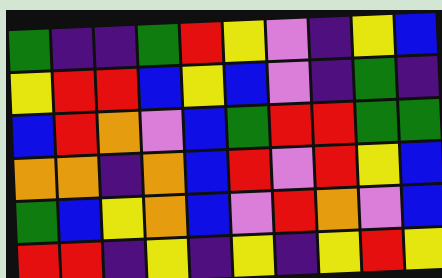[["green", "indigo", "indigo", "green", "red", "yellow", "violet", "indigo", "yellow", "blue"], ["yellow", "red", "red", "blue", "yellow", "blue", "violet", "indigo", "green", "indigo"], ["blue", "red", "orange", "violet", "blue", "green", "red", "red", "green", "green"], ["orange", "orange", "indigo", "orange", "blue", "red", "violet", "red", "yellow", "blue"], ["green", "blue", "yellow", "orange", "blue", "violet", "red", "orange", "violet", "blue"], ["red", "red", "indigo", "yellow", "indigo", "yellow", "indigo", "yellow", "red", "yellow"]]